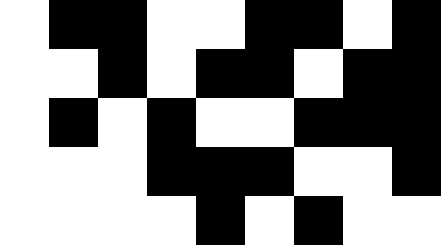[["white", "black", "black", "white", "white", "black", "black", "white", "black"], ["white", "white", "black", "white", "black", "black", "white", "black", "black"], ["white", "black", "white", "black", "white", "white", "black", "black", "black"], ["white", "white", "white", "black", "black", "black", "white", "white", "black"], ["white", "white", "white", "white", "black", "white", "black", "white", "white"]]